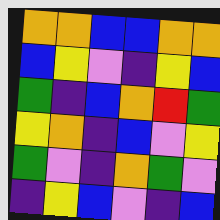[["orange", "orange", "blue", "blue", "orange", "orange"], ["blue", "yellow", "violet", "indigo", "yellow", "blue"], ["green", "indigo", "blue", "orange", "red", "green"], ["yellow", "orange", "indigo", "blue", "violet", "yellow"], ["green", "violet", "indigo", "orange", "green", "violet"], ["indigo", "yellow", "blue", "violet", "indigo", "blue"]]